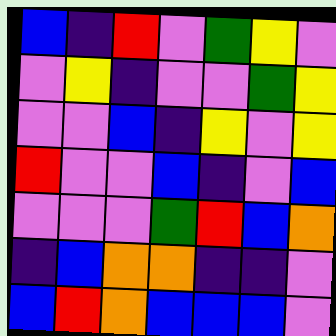[["blue", "indigo", "red", "violet", "green", "yellow", "violet"], ["violet", "yellow", "indigo", "violet", "violet", "green", "yellow"], ["violet", "violet", "blue", "indigo", "yellow", "violet", "yellow"], ["red", "violet", "violet", "blue", "indigo", "violet", "blue"], ["violet", "violet", "violet", "green", "red", "blue", "orange"], ["indigo", "blue", "orange", "orange", "indigo", "indigo", "violet"], ["blue", "red", "orange", "blue", "blue", "blue", "violet"]]